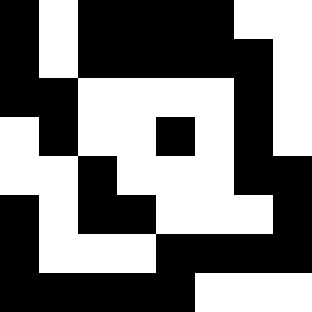[["black", "white", "black", "black", "black", "black", "white", "white"], ["black", "white", "black", "black", "black", "black", "black", "white"], ["black", "black", "white", "white", "white", "white", "black", "white"], ["white", "black", "white", "white", "black", "white", "black", "white"], ["white", "white", "black", "white", "white", "white", "black", "black"], ["black", "white", "black", "black", "white", "white", "white", "black"], ["black", "white", "white", "white", "black", "black", "black", "black"], ["black", "black", "black", "black", "black", "white", "white", "white"]]